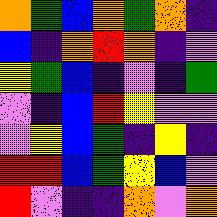[["orange", "green", "blue", "orange", "green", "orange", "indigo"], ["blue", "indigo", "orange", "red", "orange", "indigo", "violet"], ["yellow", "green", "blue", "indigo", "violet", "indigo", "green"], ["violet", "indigo", "blue", "red", "yellow", "violet", "violet"], ["violet", "yellow", "blue", "green", "indigo", "yellow", "indigo"], ["red", "red", "blue", "green", "yellow", "blue", "violet"], ["red", "violet", "indigo", "indigo", "orange", "violet", "orange"]]